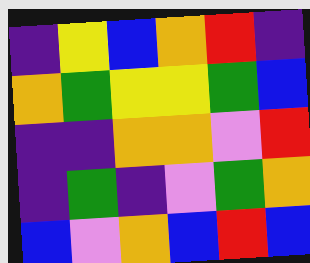[["indigo", "yellow", "blue", "orange", "red", "indigo"], ["orange", "green", "yellow", "yellow", "green", "blue"], ["indigo", "indigo", "orange", "orange", "violet", "red"], ["indigo", "green", "indigo", "violet", "green", "orange"], ["blue", "violet", "orange", "blue", "red", "blue"]]